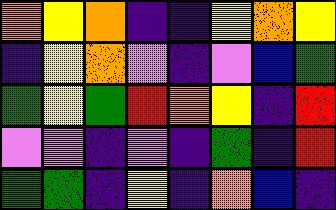[["orange", "yellow", "orange", "indigo", "indigo", "yellow", "orange", "yellow"], ["indigo", "yellow", "orange", "violet", "indigo", "violet", "blue", "green"], ["green", "yellow", "green", "red", "orange", "yellow", "indigo", "red"], ["violet", "violet", "indigo", "violet", "indigo", "green", "indigo", "red"], ["green", "green", "indigo", "yellow", "indigo", "orange", "blue", "indigo"]]